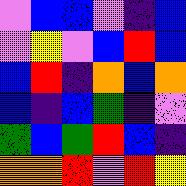[["violet", "blue", "blue", "violet", "indigo", "blue"], ["violet", "yellow", "violet", "blue", "red", "blue"], ["blue", "red", "indigo", "orange", "blue", "orange"], ["blue", "indigo", "blue", "green", "indigo", "violet"], ["green", "blue", "green", "red", "blue", "indigo"], ["orange", "orange", "red", "violet", "red", "yellow"]]